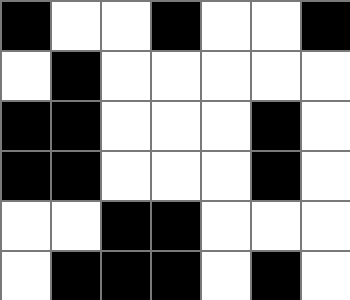[["black", "white", "white", "black", "white", "white", "black"], ["white", "black", "white", "white", "white", "white", "white"], ["black", "black", "white", "white", "white", "black", "white"], ["black", "black", "white", "white", "white", "black", "white"], ["white", "white", "black", "black", "white", "white", "white"], ["white", "black", "black", "black", "white", "black", "white"]]